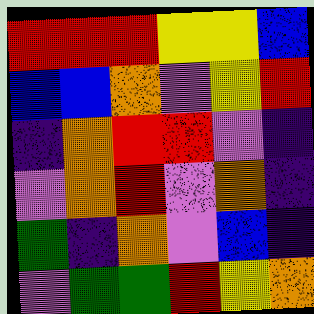[["red", "red", "red", "yellow", "yellow", "blue"], ["blue", "blue", "orange", "violet", "yellow", "red"], ["indigo", "orange", "red", "red", "violet", "indigo"], ["violet", "orange", "red", "violet", "orange", "indigo"], ["green", "indigo", "orange", "violet", "blue", "indigo"], ["violet", "green", "green", "red", "yellow", "orange"]]